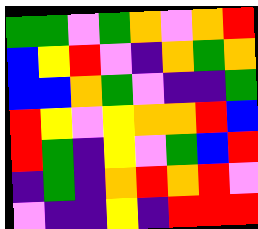[["green", "green", "violet", "green", "orange", "violet", "orange", "red"], ["blue", "yellow", "red", "violet", "indigo", "orange", "green", "orange"], ["blue", "blue", "orange", "green", "violet", "indigo", "indigo", "green"], ["red", "yellow", "violet", "yellow", "orange", "orange", "red", "blue"], ["red", "green", "indigo", "yellow", "violet", "green", "blue", "red"], ["indigo", "green", "indigo", "orange", "red", "orange", "red", "violet"], ["violet", "indigo", "indigo", "yellow", "indigo", "red", "red", "red"]]